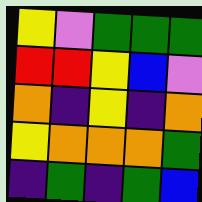[["yellow", "violet", "green", "green", "green"], ["red", "red", "yellow", "blue", "violet"], ["orange", "indigo", "yellow", "indigo", "orange"], ["yellow", "orange", "orange", "orange", "green"], ["indigo", "green", "indigo", "green", "blue"]]